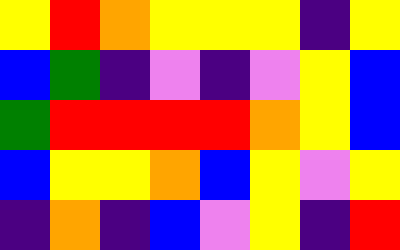[["yellow", "red", "orange", "yellow", "yellow", "yellow", "indigo", "yellow"], ["blue", "green", "indigo", "violet", "indigo", "violet", "yellow", "blue"], ["green", "red", "red", "red", "red", "orange", "yellow", "blue"], ["blue", "yellow", "yellow", "orange", "blue", "yellow", "violet", "yellow"], ["indigo", "orange", "indigo", "blue", "violet", "yellow", "indigo", "red"]]